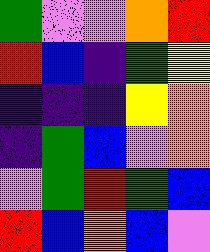[["green", "violet", "violet", "orange", "red"], ["red", "blue", "indigo", "green", "yellow"], ["indigo", "indigo", "indigo", "yellow", "orange"], ["indigo", "green", "blue", "violet", "orange"], ["violet", "green", "red", "green", "blue"], ["red", "blue", "orange", "blue", "violet"]]